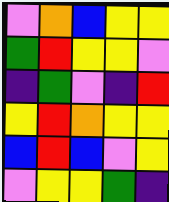[["violet", "orange", "blue", "yellow", "yellow"], ["green", "red", "yellow", "yellow", "violet"], ["indigo", "green", "violet", "indigo", "red"], ["yellow", "red", "orange", "yellow", "yellow"], ["blue", "red", "blue", "violet", "yellow"], ["violet", "yellow", "yellow", "green", "indigo"]]